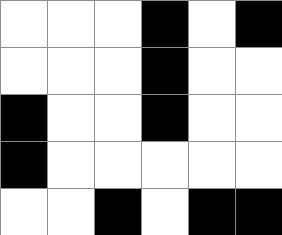[["white", "white", "white", "black", "white", "black"], ["white", "white", "white", "black", "white", "white"], ["black", "white", "white", "black", "white", "white"], ["black", "white", "white", "white", "white", "white"], ["white", "white", "black", "white", "black", "black"]]